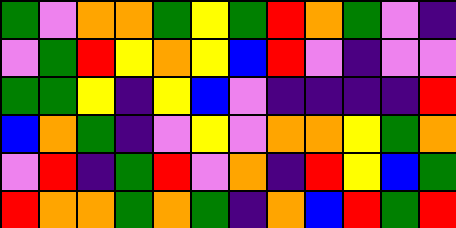[["green", "violet", "orange", "orange", "green", "yellow", "green", "red", "orange", "green", "violet", "indigo"], ["violet", "green", "red", "yellow", "orange", "yellow", "blue", "red", "violet", "indigo", "violet", "violet"], ["green", "green", "yellow", "indigo", "yellow", "blue", "violet", "indigo", "indigo", "indigo", "indigo", "red"], ["blue", "orange", "green", "indigo", "violet", "yellow", "violet", "orange", "orange", "yellow", "green", "orange"], ["violet", "red", "indigo", "green", "red", "violet", "orange", "indigo", "red", "yellow", "blue", "green"], ["red", "orange", "orange", "green", "orange", "green", "indigo", "orange", "blue", "red", "green", "red"]]